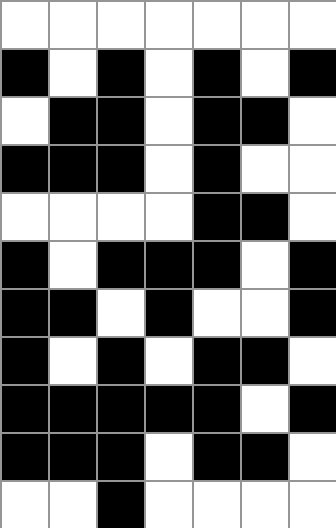[["white", "white", "white", "white", "white", "white", "white"], ["black", "white", "black", "white", "black", "white", "black"], ["white", "black", "black", "white", "black", "black", "white"], ["black", "black", "black", "white", "black", "white", "white"], ["white", "white", "white", "white", "black", "black", "white"], ["black", "white", "black", "black", "black", "white", "black"], ["black", "black", "white", "black", "white", "white", "black"], ["black", "white", "black", "white", "black", "black", "white"], ["black", "black", "black", "black", "black", "white", "black"], ["black", "black", "black", "white", "black", "black", "white"], ["white", "white", "black", "white", "white", "white", "white"]]